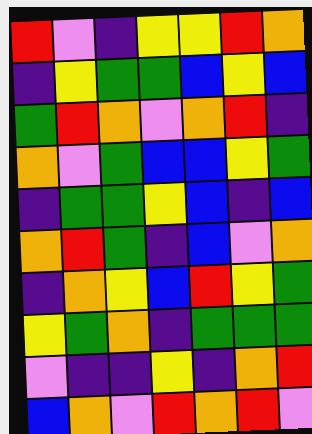[["red", "violet", "indigo", "yellow", "yellow", "red", "orange"], ["indigo", "yellow", "green", "green", "blue", "yellow", "blue"], ["green", "red", "orange", "violet", "orange", "red", "indigo"], ["orange", "violet", "green", "blue", "blue", "yellow", "green"], ["indigo", "green", "green", "yellow", "blue", "indigo", "blue"], ["orange", "red", "green", "indigo", "blue", "violet", "orange"], ["indigo", "orange", "yellow", "blue", "red", "yellow", "green"], ["yellow", "green", "orange", "indigo", "green", "green", "green"], ["violet", "indigo", "indigo", "yellow", "indigo", "orange", "red"], ["blue", "orange", "violet", "red", "orange", "red", "violet"]]